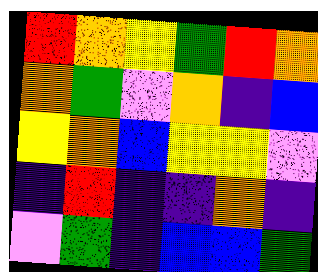[["red", "orange", "yellow", "green", "red", "orange"], ["orange", "green", "violet", "orange", "indigo", "blue"], ["yellow", "orange", "blue", "yellow", "yellow", "violet"], ["indigo", "red", "indigo", "indigo", "orange", "indigo"], ["violet", "green", "indigo", "blue", "blue", "green"]]